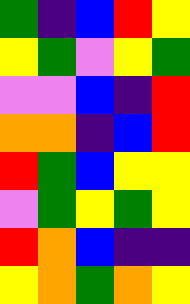[["green", "indigo", "blue", "red", "yellow"], ["yellow", "green", "violet", "yellow", "green"], ["violet", "violet", "blue", "indigo", "red"], ["orange", "orange", "indigo", "blue", "red"], ["red", "green", "blue", "yellow", "yellow"], ["violet", "green", "yellow", "green", "yellow"], ["red", "orange", "blue", "indigo", "indigo"], ["yellow", "orange", "green", "orange", "yellow"]]